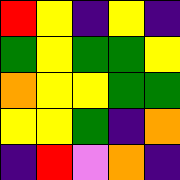[["red", "yellow", "indigo", "yellow", "indigo"], ["green", "yellow", "green", "green", "yellow"], ["orange", "yellow", "yellow", "green", "green"], ["yellow", "yellow", "green", "indigo", "orange"], ["indigo", "red", "violet", "orange", "indigo"]]